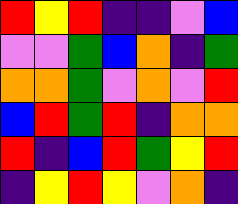[["red", "yellow", "red", "indigo", "indigo", "violet", "blue"], ["violet", "violet", "green", "blue", "orange", "indigo", "green"], ["orange", "orange", "green", "violet", "orange", "violet", "red"], ["blue", "red", "green", "red", "indigo", "orange", "orange"], ["red", "indigo", "blue", "red", "green", "yellow", "red"], ["indigo", "yellow", "red", "yellow", "violet", "orange", "indigo"]]